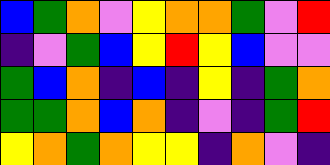[["blue", "green", "orange", "violet", "yellow", "orange", "orange", "green", "violet", "red"], ["indigo", "violet", "green", "blue", "yellow", "red", "yellow", "blue", "violet", "violet"], ["green", "blue", "orange", "indigo", "blue", "indigo", "yellow", "indigo", "green", "orange"], ["green", "green", "orange", "blue", "orange", "indigo", "violet", "indigo", "green", "red"], ["yellow", "orange", "green", "orange", "yellow", "yellow", "indigo", "orange", "violet", "indigo"]]